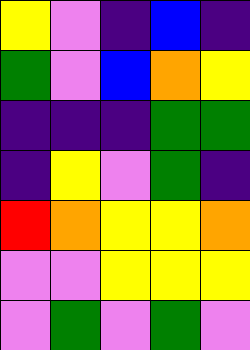[["yellow", "violet", "indigo", "blue", "indigo"], ["green", "violet", "blue", "orange", "yellow"], ["indigo", "indigo", "indigo", "green", "green"], ["indigo", "yellow", "violet", "green", "indigo"], ["red", "orange", "yellow", "yellow", "orange"], ["violet", "violet", "yellow", "yellow", "yellow"], ["violet", "green", "violet", "green", "violet"]]